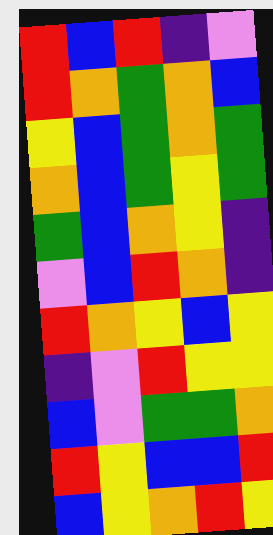[["red", "blue", "red", "indigo", "violet"], ["red", "orange", "green", "orange", "blue"], ["yellow", "blue", "green", "orange", "green"], ["orange", "blue", "green", "yellow", "green"], ["green", "blue", "orange", "yellow", "indigo"], ["violet", "blue", "red", "orange", "indigo"], ["red", "orange", "yellow", "blue", "yellow"], ["indigo", "violet", "red", "yellow", "yellow"], ["blue", "violet", "green", "green", "orange"], ["red", "yellow", "blue", "blue", "red"], ["blue", "yellow", "orange", "red", "yellow"]]